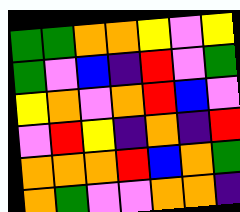[["green", "green", "orange", "orange", "yellow", "violet", "yellow"], ["green", "violet", "blue", "indigo", "red", "violet", "green"], ["yellow", "orange", "violet", "orange", "red", "blue", "violet"], ["violet", "red", "yellow", "indigo", "orange", "indigo", "red"], ["orange", "orange", "orange", "red", "blue", "orange", "green"], ["orange", "green", "violet", "violet", "orange", "orange", "indigo"]]